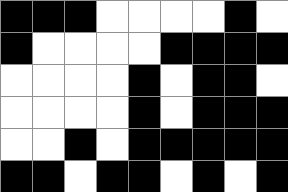[["black", "black", "black", "white", "white", "white", "white", "black", "white"], ["black", "white", "white", "white", "white", "black", "black", "black", "black"], ["white", "white", "white", "white", "black", "white", "black", "black", "white"], ["white", "white", "white", "white", "black", "white", "black", "black", "black"], ["white", "white", "black", "white", "black", "black", "black", "black", "black"], ["black", "black", "white", "black", "black", "white", "black", "white", "black"]]